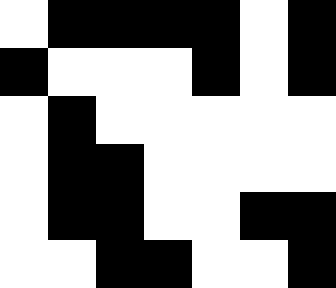[["white", "black", "black", "black", "black", "white", "black"], ["black", "white", "white", "white", "black", "white", "black"], ["white", "black", "white", "white", "white", "white", "white"], ["white", "black", "black", "white", "white", "white", "white"], ["white", "black", "black", "white", "white", "black", "black"], ["white", "white", "black", "black", "white", "white", "black"]]